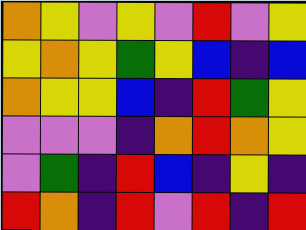[["orange", "yellow", "violet", "yellow", "violet", "red", "violet", "yellow"], ["yellow", "orange", "yellow", "green", "yellow", "blue", "indigo", "blue"], ["orange", "yellow", "yellow", "blue", "indigo", "red", "green", "yellow"], ["violet", "violet", "violet", "indigo", "orange", "red", "orange", "yellow"], ["violet", "green", "indigo", "red", "blue", "indigo", "yellow", "indigo"], ["red", "orange", "indigo", "red", "violet", "red", "indigo", "red"]]